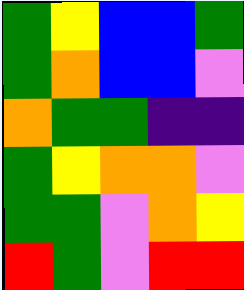[["green", "yellow", "blue", "blue", "green"], ["green", "orange", "blue", "blue", "violet"], ["orange", "green", "green", "indigo", "indigo"], ["green", "yellow", "orange", "orange", "violet"], ["green", "green", "violet", "orange", "yellow"], ["red", "green", "violet", "red", "red"]]